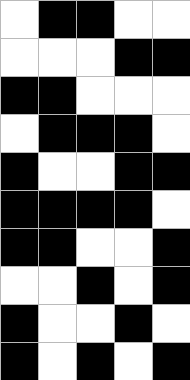[["white", "black", "black", "white", "white"], ["white", "white", "white", "black", "black"], ["black", "black", "white", "white", "white"], ["white", "black", "black", "black", "white"], ["black", "white", "white", "black", "black"], ["black", "black", "black", "black", "white"], ["black", "black", "white", "white", "black"], ["white", "white", "black", "white", "black"], ["black", "white", "white", "black", "white"], ["black", "white", "black", "white", "black"]]